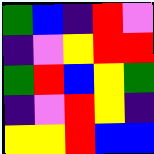[["green", "blue", "indigo", "red", "violet"], ["indigo", "violet", "yellow", "red", "red"], ["green", "red", "blue", "yellow", "green"], ["indigo", "violet", "red", "yellow", "indigo"], ["yellow", "yellow", "red", "blue", "blue"]]